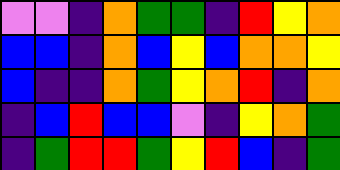[["violet", "violet", "indigo", "orange", "green", "green", "indigo", "red", "yellow", "orange"], ["blue", "blue", "indigo", "orange", "blue", "yellow", "blue", "orange", "orange", "yellow"], ["blue", "indigo", "indigo", "orange", "green", "yellow", "orange", "red", "indigo", "orange"], ["indigo", "blue", "red", "blue", "blue", "violet", "indigo", "yellow", "orange", "green"], ["indigo", "green", "red", "red", "green", "yellow", "red", "blue", "indigo", "green"]]